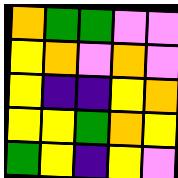[["orange", "green", "green", "violet", "violet"], ["yellow", "orange", "violet", "orange", "violet"], ["yellow", "indigo", "indigo", "yellow", "orange"], ["yellow", "yellow", "green", "orange", "yellow"], ["green", "yellow", "indigo", "yellow", "violet"]]